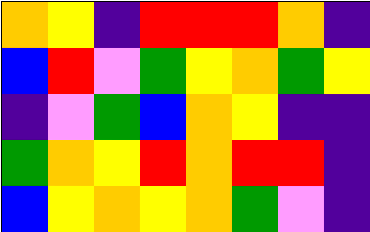[["orange", "yellow", "indigo", "red", "red", "red", "orange", "indigo"], ["blue", "red", "violet", "green", "yellow", "orange", "green", "yellow"], ["indigo", "violet", "green", "blue", "orange", "yellow", "indigo", "indigo"], ["green", "orange", "yellow", "red", "orange", "red", "red", "indigo"], ["blue", "yellow", "orange", "yellow", "orange", "green", "violet", "indigo"]]